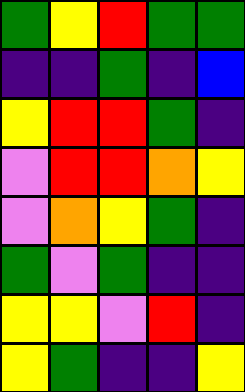[["green", "yellow", "red", "green", "green"], ["indigo", "indigo", "green", "indigo", "blue"], ["yellow", "red", "red", "green", "indigo"], ["violet", "red", "red", "orange", "yellow"], ["violet", "orange", "yellow", "green", "indigo"], ["green", "violet", "green", "indigo", "indigo"], ["yellow", "yellow", "violet", "red", "indigo"], ["yellow", "green", "indigo", "indigo", "yellow"]]